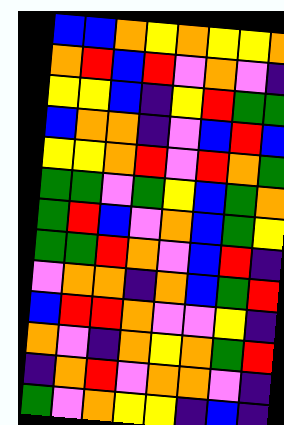[["blue", "blue", "orange", "yellow", "orange", "yellow", "yellow", "orange"], ["orange", "red", "blue", "red", "violet", "orange", "violet", "indigo"], ["yellow", "yellow", "blue", "indigo", "yellow", "red", "green", "green"], ["blue", "orange", "orange", "indigo", "violet", "blue", "red", "blue"], ["yellow", "yellow", "orange", "red", "violet", "red", "orange", "green"], ["green", "green", "violet", "green", "yellow", "blue", "green", "orange"], ["green", "red", "blue", "violet", "orange", "blue", "green", "yellow"], ["green", "green", "red", "orange", "violet", "blue", "red", "indigo"], ["violet", "orange", "orange", "indigo", "orange", "blue", "green", "red"], ["blue", "red", "red", "orange", "violet", "violet", "yellow", "indigo"], ["orange", "violet", "indigo", "orange", "yellow", "orange", "green", "red"], ["indigo", "orange", "red", "violet", "orange", "orange", "violet", "indigo"], ["green", "violet", "orange", "yellow", "yellow", "indigo", "blue", "indigo"]]